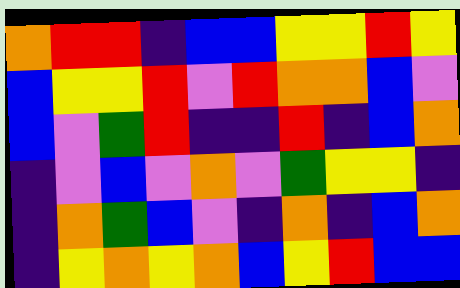[["orange", "red", "red", "indigo", "blue", "blue", "yellow", "yellow", "red", "yellow"], ["blue", "yellow", "yellow", "red", "violet", "red", "orange", "orange", "blue", "violet"], ["blue", "violet", "green", "red", "indigo", "indigo", "red", "indigo", "blue", "orange"], ["indigo", "violet", "blue", "violet", "orange", "violet", "green", "yellow", "yellow", "indigo"], ["indigo", "orange", "green", "blue", "violet", "indigo", "orange", "indigo", "blue", "orange"], ["indigo", "yellow", "orange", "yellow", "orange", "blue", "yellow", "red", "blue", "blue"]]